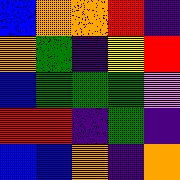[["blue", "orange", "orange", "red", "indigo"], ["orange", "green", "indigo", "yellow", "red"], ["blue", "green", "green", "green", "violet"], ["red", "red", "indigo", "green", "indigo"], ["blue", "blue", "orange", "indigo", "orange"]]